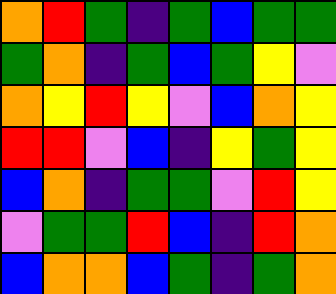[["orange", "red", "green", "indigo", "green", "blue", "green", "green"], ["green", "orange", "indigo", "green", "blue", "green", "yellow", "violet"], ["orange", "yellow", "red", "yellow", "violet", "blue", "orange", "yellow"], ["red", "red", "violet", "blue", "indigo", "yellow", "green", "yellow"], ["blue", "orange", "indigo", "green", "green", "violet", "red", "yellow"], ["violet", "green", "green", "red", "blue", "indigo", "red", "orange"], ["blue", "orange", "orange", "blue", "green", "indigo", "green", "orange"]]